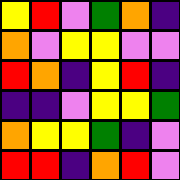[["yellow", "red", "violet", "green", "orange", "indigo"], ["orange", "violet", "yellow", "yellow", "violet", "violet"], ["red", "orange", "indigo", "yellow", "red", "indigo"], ["indigo", "indigo", "violet", "yellow", "yellow", "green"], ["orange", "yellow", "yellow", "green", "indigo", "violet"], ["red", "red", "indigo", "orange", "red", "violet"]]